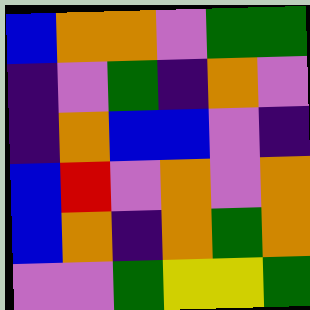[["blue", "orange", "orange", "violet", "green", "green"], ["indigo", "violet", "green", "indigo", "orange", "violet"], ["indigo", "orange", "blue", "blue", "violet", "indigo"], ["blue", "red", "violet", "orange", "violet", "orange"], ["blue", "orange", "indigo", "orange", "green", "orange"], ["violet", "violet", "green", "yellow", "yellow", "green"]]